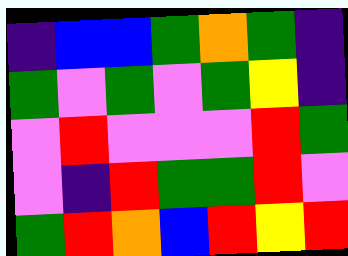[["indigo", "blue", "blue", "green", "orange", "green", "indigo"], ["green", "violet", "green", "violet", "green", "yellow", "indigo"], ["violet", "red", "violet", "violet", "violet", "red", "green"], ["violet", "indigo", "red", "green", "green", "red", "violet"], ["green", "red", "orange", "blue", "red", "yellow", "red"]]